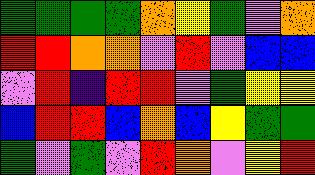[["green", "green", "green", "green", "orange", "yellow", "green", "violet", "orange"], ["red", "red", "orange", "orange", "violet", "red", "violet", "blue", "blue"], ["violet", "red", "indigo", "red", "red", "violet", "green", "yellow", "yellow"], ["blue", "red", "red", "blue", "orange", "blue", "yellow", "green", "green"], ["green", "violet", "green", "violet", "red", "orange", "violet", "yellow", "red"]]